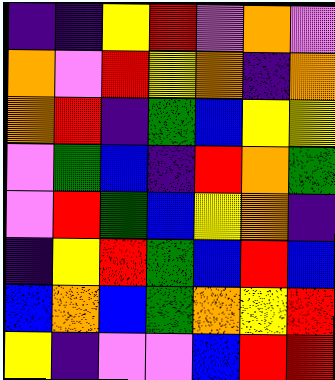[["indigo", "indigo", "yellow", "red", "violet", "orange", "violet"], ["orange", "violet", "red", "yellow", "orange", "indigo", "orange"], ["orange", "red", "indigo", "green", "blue", "yellow", "yellow"], ["violet", "green", "blue", "indigo", "red", "orange", "green"], ["violet", "red", "green", "blue", "yellow", "orange", "indigo"], ["indigo", "yellow", "red", "green", "blue", "red", "blue"], ["blue", "orange", "blue", "green", "orange", "yellow", "red"], ["yellow", "indigo", "violet", "violet", "blue", "red", "red"]]